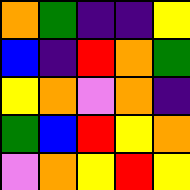[["orange", "green", "indigo", "indigo", "yellow"], ["blue", "indigo", "red", "orange", "green"], ["yellow", "orange", "violet", "orange", "indigo"], ["green", "blue", "red", "yellow", "orange"], ["violet", "orange", "yellow", "red", "yellow"]]